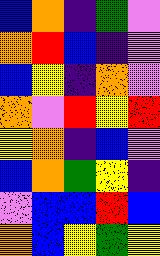[["blue", "orange", "indigo", "green", "violet"], ["orange", "red", "blue", "indigo", "violet"], ["blue", "yellow", "indigo", "orange", "violet"], ["orange", "violet", "red", "yellow", "red"], ["yellow", "orange", "indigo", "blue", "violet"], ["blue", "orange", "green", "yellow", "indigo"], ["violet", "blue", "blue", "red", "blue"], ["orange", "blue", "yellow", "green", "yellow"]]